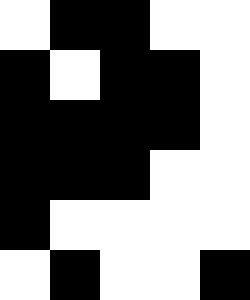[["white", "black", "black", "white", "white"], ["black", "white", "black", "black", "white"], ["black", "black", "black", "black", "white"], ["black", "black", "black", "white", "white"], ["black", "white", "white", "white", "white"], ["white", "black", "white", "white", "black"]]